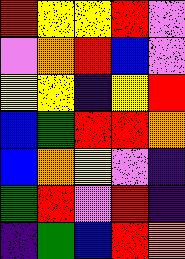[["red", "yellow", "yellow", "red", "violet"], ["violet", "orange", "red", "blue", "violet"], ["yellow", "yellow", "indigo", "yellow", "red"], ["blue", "green", "red", "red", "orange"], ["blue", "orange", "yellow", "violet", "indigo"], ["green", "red", "violet", "red", "indigo"], ["indigo", "green", "blue", "red", "orange"]]